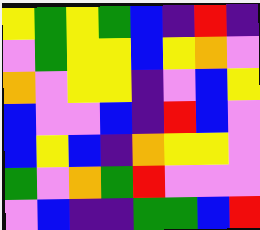[["yellow", "green", "yellow", "green", "blue", "indigo", "red", "indigo"], ["violet", "green", "yellow", "yellow", "blue", "yellow", "orange", "violet"], ["orange", "violet", "yellow", "yellow", "indigo", "violet", "blue", "yellow"], ["blue", "violet", "violet", "blue", "indigo", "red", "blue", "violet"], ["blue", "yellow", "blue", "indigo", "orange", "yellow", "yellow", "violet"], ["green", "violet", "orange", "green", "red", "violet", "violet", "violet"], ["violet", "blue", "indigo", "indigo", "green", "green", "blue", "red"]]